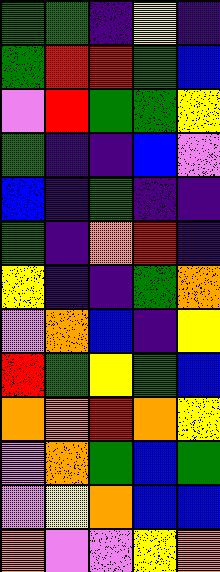[["green", "green", "indigo", "yellow", "indigo"], ["green", "red", "red", "green", "blue"], ["violet", "red", "green", "green", "yellow"], ["green", "indigo", "indigo", "blue", "violet"], ["blue", "indigo", "green", "indigo", "indigo"], ["green", "indigo", "orange", "red", "indigo"], ["yellow", "indigo", "indigo", "green", "orange"], ["violet", "orange", "blue", "indigo", "yellow"], ["red", "green", "yellow", "green", "blue"], ["orange", "orange", "red", "orange", "yellow"], ["violet", "orange", "green", "blue", "green"], ["violet", "yellow", "orange", "blue", "blue"], ["orange", "violet", "violet", "yellow", "orange"]]